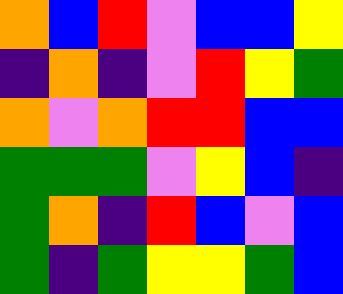[["orange", "blue", "red", "violet", "blue", "blue", "yellow"], ["indigo", "orange", "indigo", "violet", "red", "yellow", "green"], ["orange", "violet", "orange", "red", "red", "blue", "blue"], ["green", "green", "green", "violet", "yellow", "blue", "indigo"], ["green", "orange", "indigo", "red", "blue", "violet", "blue"], ["green", "indigo", "green", "yellow", "yellow", "green", "blue"]]